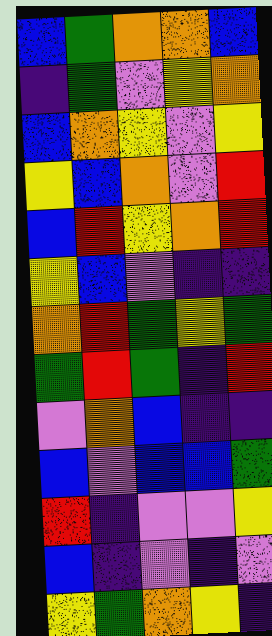[["blue", "green", "orange", "orange", "blue"], ["indigo", "green", "violet", "yellow", "orange"], ["blue", "orange", "yellow", "violet", "yellow"], ["yellow", "blue", "orange", "violet", "red"], ["blue", "red", "yellow", "orange", "red"], ["yellow", "blue", "violet", "indigo", "indigo"], ["orange", "red", "green", "yellow", "green"], ["green", "red", "green", "indigo", "red"], ["violet", "orange", "blue", "indigo", "indigo"], ["blue", "violet", "blue", "blue", "green"], ["red", "indigo", "violet", "violet", "yellow"], ["blue", "indigo", "violet", "indigo", "violet"], ["yellow", "green", "orange", "yellow", "indigo"]]